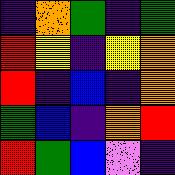[["indigo", "orange", "green", "indigo", "green"], ["red", "yellow", "indigo", "yellow", "orange"], ["red", "indigo", "blue", "indigo", "orange"], ["green", "blue", "indigo", "orange", "red"], ["red", "green", "blue", "violet", "indigo"]]